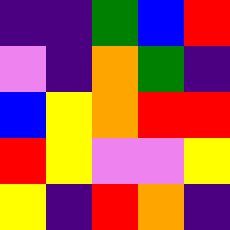[["indigo", "indigo", "green", "blue", "red"], ["violet", "indigo", "orange", "green", "indigo"], ["blue", "yellow", "orange", "red", "red"], ["red", "yellow", "violet", "violet", "yellow"], ["yellow", "indigo", "red", "orange", "indigo"]]